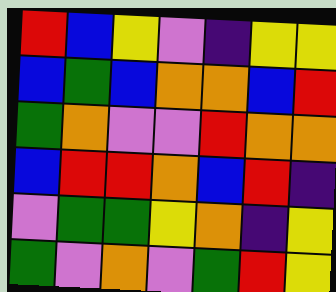[["red", "blue", "yellow", "violet", "indigo", "yellow", "yellow"], ["blue", "green", "blue", "orange", "orange", "blue", "red"], ["green", "orange", "violet", "violet", "red", "orange", "orange"], ["blue", "red", "red", "orange", "blue", "red", "indigo"], ["violet", "green", "green", "yellow", "orange", "indigo", "yellow"], ["green", "violet", "orange", "violet", "green", "red", "yellow"]]